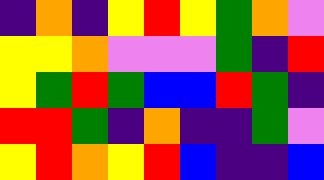[["indigo", "orange", "indigo", "yellow", "red", "yellow", "green", "orange", "violet"], ["yellow", "yellow", "orange", "violet", "violet", "violet", "green", "indigo", "red"], ["yellow", "green", "red", "green", "blue", "blue", "red", "green", "indigo"], ["red", "red", "green", "indigo", "orange", "indigo", "indigo", "green", "violet"], ["yellow", "red", "orange", "yellow", "red", "blue", "indigo", "indigo", "blue"]]